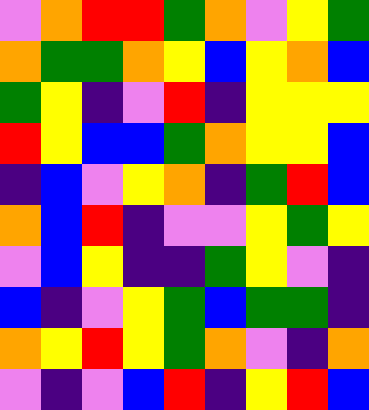[["violet", "orange", "red", "red", "green", "orange", "violet", "yellow", "green"], ["orange", "green", "green", "orange", "yellow", "blue", "yellow", "orange", "blue"], ["green", "yellow", "indigo", "violet", "red", "indigo", "yellow", "yellow", "yellow"], ["red", "yellow", "blue", "blue", "green", "orange", "yellow", "yellow", "blue"], ["indigo", "blue", "violet", "yellow", "orange", "indigo", "green", "red", "blue"], ["orange", "blue", "red", "indigo", "violet", "violet", "yellow", "green", "yellow"], ["violet", "blue", "yellow", "indigo", "indigo", "green", "yellow", "violet", "indigo"], ["blue", "indigo", "violet", "yellow", "green", "blue", "green", "green", "indigo"], ["orange", "yellow", "red", "yellow", "green", "orange", "violet", "indigo", "orange"], ["violet", "indigo", "violet", "blue", "red", "indigo", "yellow", "red", "blue"]]